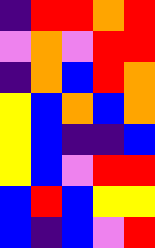[["indigo", "red", "red", "orange", "red"], ["violet", "orange", "violet", "red", "red"], ["indigo", "orange", "blue", "red", "orange"], ["yellow", "blue", "orange", "blue", "orange"], ["yellow", "blue", "indigo", "indigo", "blue"], ["yellow", "blue", "violet", "red", "red"], ["blue", "red", "blue", "yellow", "yellow"], ["blue", "indigo", "blue", "violet", "red"]]